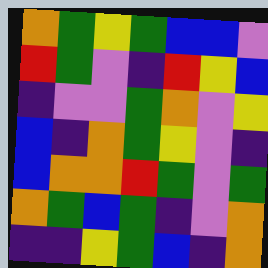[["orange", "green", "yellow", "green", "blue", "blue", "violet"], ["red", "green", "violet", "indigo", "red", "yellow", "blue"], ["indigo", "violet", "violet", "green", "orange", "violet", "yellow"], ["blue", "indigo", "orange", "green", "yellow", "violet", "indigo"], ["blue", "orange", "orange", "red", "green", "violet", "green"], ["orange", "green", "blue", "green", "indigo", "violet", "orange"], ["indigo", "indigo", "yellow", "green", "blue", "indigo", "orange"]]